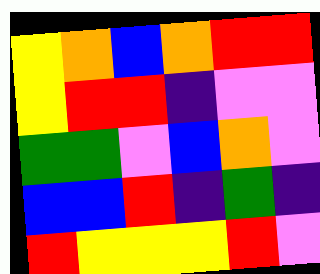[["yellow", "orange", "blue", "orange", "red", "red"], ["yellow", "red", "red", "indigo", "violet", "violet"], ["green", "green", "violet", "blue", "orange", "violet"], ["blue", "blue", "red", "indigo", "green", "indigo"], ["red", "yellow", "yellow", "yellow", "red", "violet"]]